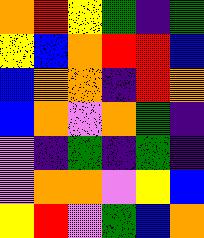[["orange", "red", "yellow", "green", "indigo", "green"], ["yellow", "blue", "orange", "red", "red", "blue"], ["blue", "orange", "orange", "indigo", "red", "orange"], ["blue", "orange", "violet", "orange", "green", "indigo"], ["violet", "indigo", "green", "indigo", "green", "indigo"], ["violet", "orange", "orange", "violet", "yellow", "blue"], ["yellow", "red", "violet", "green", "blue", "orange"]]